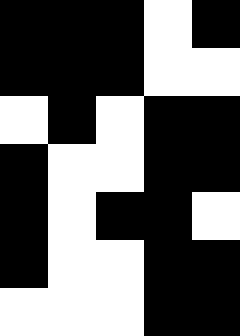[["black", "black", "black", "white", "black"], ["black", "black", "black", "white", "white"], ["white", "black", "white", "black", "black"], ["black", "white", "white", "black", "black"], ["black", "white", "black", "black", "white"], ["black", "white", "white", "black", "black"], ["white", "white", "white", "black", "black"]]